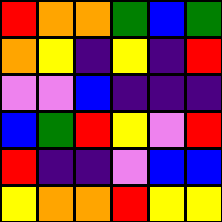[["red", "orange", "orange", "green", "blue", "green"], ["orange", "yellow", "indigo", "yellow", "indigo", "red"], ["violet", "violet", "blue", "indigo", "indigo", "indigo"], ["blue", "green", "red", "yellow", "violet", "red"], ["red", "indigo", "indigo", "violet", "blue", "blue"], ["yellow", "orange", "orange", "red", "yellow", "yellow"]]